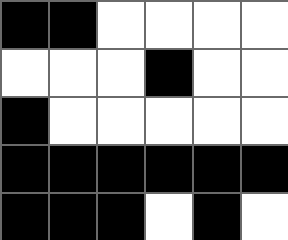[["black", "black", "white", "white", "white", "white"], ["white", "white", "white", "black", "white", "white"], ["black", "white", "white", "white", "white", "white"], ["black", "black", "black", "black", "black", "black"], ["black", "black", "black", "white", "black", "white"]]